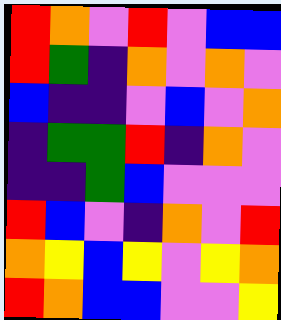[["red", "orange", "violet", "red", "violet", "blue", "blue"], ["red", "green", "indigo", "orange", "violet", "orange", "violet"], ["blue", "indigo", "indigo", "violet", "blue", "violet", "orange"], ["indigo", "green", "green", "red", "indigo", "orange", "violet"], ["indigo", "indigo", "green", "blue", "violet", "violet", "violet"], ["red", "blue", "violet", "indigo", "orange", "violet", "red"], ["orange", "yellow", "blue", "yellow", "violet", "yellow", "orange"], ["red", "orange", "blue", "blue", "violet", "violet", "yellow"]]